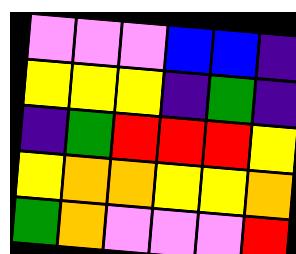[["violet", "violet", "violet", "blue", "blue", "indigo"], ["yellow", "yellow", "yellow", "indigo", "green", "indigo"], ["indigo", "green", "red", "red", "red", "yellow"], ["yellow", "orange", "orange", "yellow", "yellow", "orange"], ["green", "orange", "violet", "violet", "violet", "red"]]